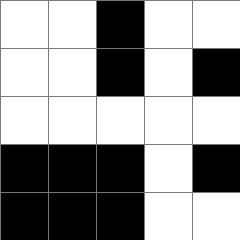[["white", "white", "black", "white", "white"], ["white", "white", "black", "white", "black"], ["white", "white", "white", "white", "white"], ["black", "black", "black", "white", "black"], ["black", "black", "black", "white", "white"]]